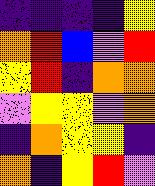[["indigo", "indigo", "indigo", "indigo", "yellow"], ["orange", "red", "blue", "violet", "red"], ["yellow", "red", "indigo", "orange", "orange"], ["violet", "yellow", "yellow", "violet", "orange"], ["indigo", "orange", "yellow", "yellow", "indigo"], ["orange", "indigo", "yellow", "red", "violet"]]